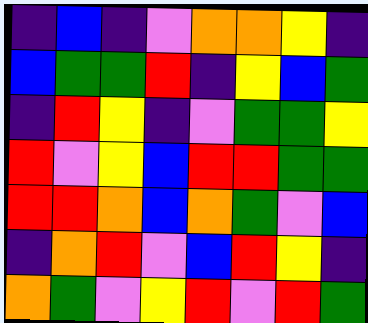[["indigo", "blue", "indigo", "violet", "orange", "orange", "yellow", "indigo"], ["blue", "green", "green", "red", "indigo", "yellow", "blue", "green"], ["indigo", "red", "yellow", "indigo", "violet", "green", "green", "yellow"], ["red", "violet", "yellow", "blue", "red", "red", "green", "green"], ["red", "red", "orange", "blue", "orange", "green", "violet", "blue"], ["indigo", "orange", "red", "violet", "blue", "red", "yellow", "indigo"], ["orange", "green", "violet", "yellow", "red", "violet", "red", "green"]]